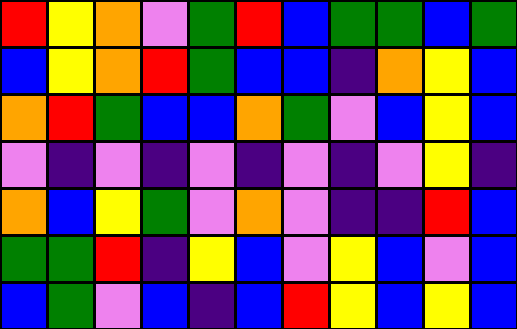[["red", "yellow", "orange", "violet", "green", "red", "blue", "green", "green", "blue", "green"], ["blue", "yellow", "orange", "red", "green", "blue", "blue", "indigo", "orange", "yellow", "blue"], ["orange", "red", "green", "blue", "blue", "orange", "green", "violet", "blue", "yellow", "blue"], ["violet", "indigo", "violet", "indigo", "violet", "indigo", "violet", "indigo", "violet", "yellow", "indigo"], ["orange", "blue", "yellow", "green", "violet", "orange", "violet", "indigo", "indigo", "red", "blue"], ["green", "green", "red", "indigo", "yellow", "blue", "violet", "yellow", "blue", "violet", "blue"], ["blue", "green", "violet", "blue", "indigo", "blue", "red", "yellow", "blue", "yellow", "blue"]]